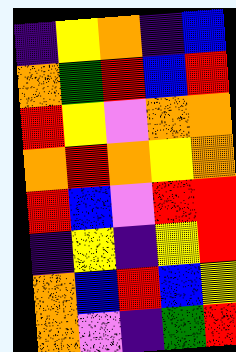[["indigo", "yellow", "orange", "indigo", "blue"], ["orange", "green", "red", "blue", "red"], ["red", "yellow", "violet", "orange", "orange"], ["orange", "red", "orange", "yellow", "orange"], ["red", "blue", "violet", "red", "red"], ["indigo", "yellow", "indigo", "yellow", "red"], ["orange", "blue", "red", "blue", "yellow"], ["orange", "violet", "indigo", "green", "red"]]